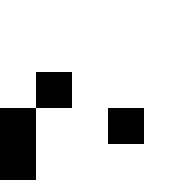[["white", "white", "white", "white", "white"], ["white", "white", "white", "white", "white"], ["white", "black", "white", "white", "white"], ["black", "white", "white", "black", "white"], ["black", "white", "white", "white", "white"]]